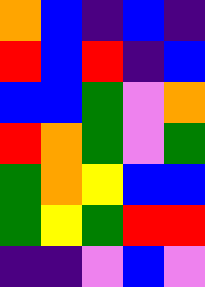[["orange", "blue", "indigo", "blue", "indigo"], ["red", "blue", "red", "indigo", "blue"], ["blue", "blue", "green", "violet", "orange"], ["red", "orange", "green", "violet", "green"], ["green", "orange", "yellow", "blue", "blue"], ["green", "yellow", "green", "red", "red"], ["indigo", "indigo", "violet", "blue", "violet"]]